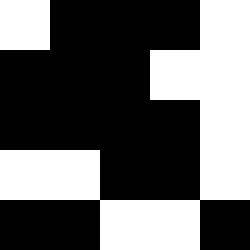[["white", "black", "black", "black", "white"], ["black", "black", "black", "white", "white"], ["black", "black", "black", "black", "white"], ["white", "white", "black", "black", "white"], ["black", "black", "white", "white", "black"]]